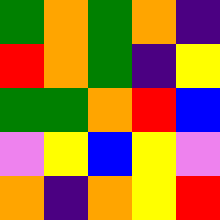[["green", "orange", "green", "orange", "indigo"], ["red", "orange", "green", "indigo", "yellow"], ["green", "green", "orange", "red", "blue"], ["violet", "yellow", "blue", "yellow", "violet"], ["orange", "indigo", "orange", "yellow", "red"]]